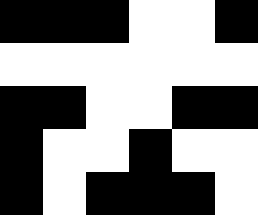[["black", "black", "black", "white", "white", "black"], ["white", "white", "white", "white", "white", "white"], ["black", "black", "white", "white", "black", "black"], ["black", "white", "white", "black", "white", "white"], ["black", "white", "black", "black", "black", "white"]]